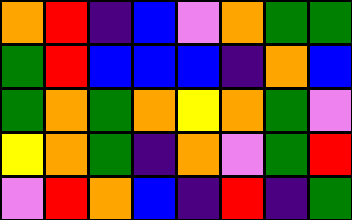[["orange", "red", "indigo", "blue", "violet", "orange", "green", "green"], ["green", "red", "blue", "blue", "blue", "indigo", "orange", "blue"], ["green", "orange", "green", "orange", "yellow", "orange", "green", "violet"], ["yellow", "orange", "green", "indigo", "orange", "violet", "green", "red"], ["violet", "red", "orange", "blue", "indigo", "red", "indigo", "green"]]